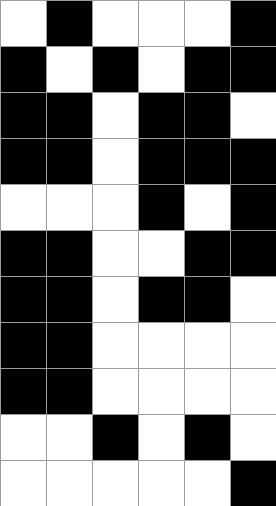[["white", "black", "white", "white", "white", "black"], ["black", "white", "black", "white", "black", "black"], ["black", "black", "white", "black", "black", "white"], ["black", "black", "white", "black", "black", "black"], ["white", "white", "white", "black", "white", "black"], ["black", "black", "white", "white", "black", "black"], ["black", "black", "white", "black", "black", "white"], ["black", "black", "white", "white", "white", "white"], ["black", "black", "white", "white", "white", "white"], ["white", "white", "black", "white", "black", "white"], ["white", "white", "white", "white", "white", "black"]]